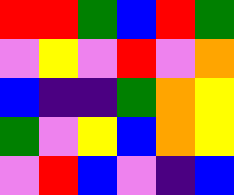[["red", "red", "green", "blue", "red", "green"], ["violet", "yellow", "violet", "red", "violet", "orange"], ["blue", "indigo", "indigo", "green", "orange", "yellow"], ["green", "violet", "yellow", "blue", "orange", "yellow"], ["violet", "red", "blue", "violet", "indigo", "blue"]]